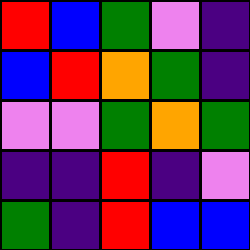[["red", "blue", "green", "violet", "indigo"], ["blue", "red", "orange", "green", "indigo"], ["violet", "violet", "green", "orange", "green"], ["indigo", "indigo", "red", "indigo", "violet"], ["green", "indigo", "red", "blue", "blue"]]